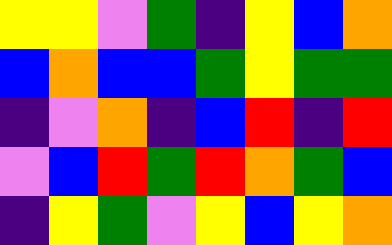[["yellow", "yellow", "violet", "green", "indigo", "yellow", "blue", "orange"], ["blue", "orange", "blue", "blue", "green", "yellow", "green", "green"], ["indigo", "violet", "orange", "indigo", "blue", "red", "indigo", "red"], ["violet", "blue", "red", "green", "red", "orange", "green", "blue"], ["indigo", "yellow", "green", "violet", "yellow", "blue", "yellow", "orange"]]